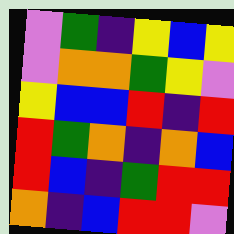[["violet", "green", "indigo", "yellow", "blue", "yellow"], ["violet", "orange", "orange", "green", "yellow", "violet"], ["yellow", "blue", "blue", "red", "indigo", "red"], ["red", "green", "orange", "indigo", "orange", "blue"], ["red", "blue", "indigo", "green", "red", "red"], ["orange", "indigo", "blue", "red", "red", "violet"]]